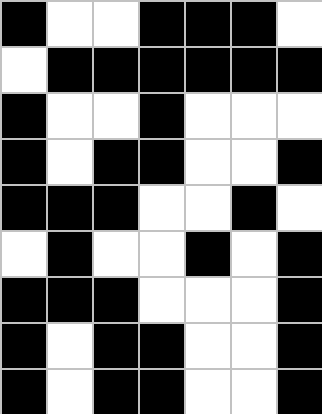[["black", "white", "white", "black", "black", "black", "white"], ["white", "black", "black", "black", "black", "black", "black"], ["black", "white", "white", "black", "white", "white", "white"], ["black", "white", "black", "black", "white", "white", "black"], ["black", "black", "black", "white", "white", "black", "white"], ["white", "black", "white", "white", "black", "white", "black"], ["black", "black", "black", "white", "white", "white", "black"], ["black", "white", "black", "black", "white", "white", "black"], ["black", "white", "black", "black", "white", "white", "black"]]